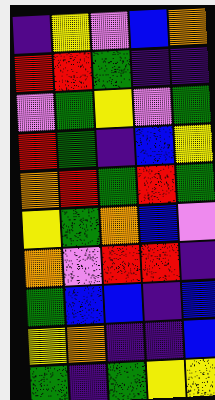[["indigo", "yellow", "violet", "blue", "orange"], ["red", "red", "green", "indigo", "indigo"], ["violet", "green", "yellow", "violet", "green"], ["red", "green", "indigo", "blue", "yellow"], ["orange", "red", "green", "red", "green"], ["yellow", "green", "orange", "blue", "violet"], ["orange", "violet", "red", "red", "indigo"], ["green", "blue", "blue", "indigo", "blue"], ["yellow", "orange", "indigo", "indigo", "blue"], ["green", "indigo", "green", "yellow", "yellow"]]